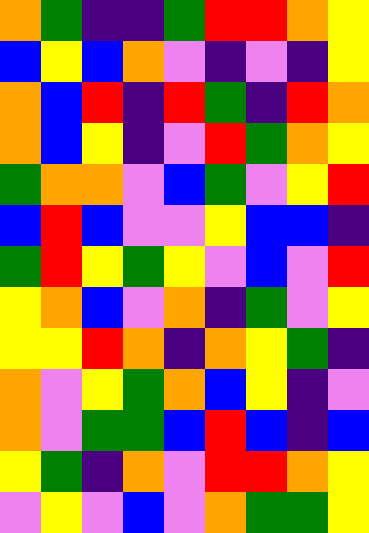[["orange", "green", "indigo", "indigo", "green", "red", "red", "orange", "yellow"], ["blue", "yellow", "blue", "orange", "violet", "indigo", "violet", "indigo", "yellow"], ["orange", "blue", "red", "indigo", "red", "green", "indigo", "red", "orange"], ["orange", "blue", "yellow", "indigo", "violet", "red", "green", "orange", "yellow"], ["green", "orange", "orange", "violet", "blue", "green", "violet", "yellow", "red"], ["blue", "red", "blue", "violet", "violet", "yellow", "blue", "blue", "indigo"], ["green", "red", "yellow", "green", "yellow", "violet", "blue", "violet", "red"], ["yellow", "orange", "blue", "violet", "orange", "indigo", "green", "violet", "yellow"], ["yellow", "yellow", "red", "orange", "indigo", "orange", "yellow", "green", "indigo"], ["orange", "violet", "yellow", "green", "orange", "blue", "yellow", "indigo", "violet"], ["orange", "violet", "green", "green", "blue", "red", "blue", "indigo", "blue"], ["yellow", "green", "indigo", "orange", "violet", "red", "red", "orange", "yellow"], ["violet", "yellow", "violet", "blue", "violet", "orange", "green", "green", "yellow"]]